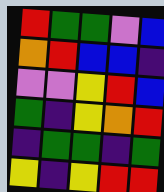[["red", "green", "green", "violet", "blue"], ["orange", "red", "blue", "blue", "indigo"], ["violet", "violet", "yellow", "red", "blue"], ["green", "indigo", "yellow", "orange", "red"], ["indigo", "green", "green", "indigo", "green"], ["yellow", "indigo", "yellow", "red", "red"]]